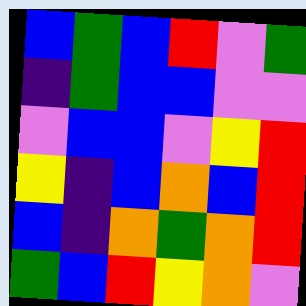[["blue", "green", "blue", "red", "violet", "green"], ["indigo", "green", "blue", "blue", "violet", "violet"], ["violet", "blue", "blue", "violet", "yellow", "red"], ["yellow", "indigo", "blue", "orange", "blue", "red"], ["blue", "indigo", "orange", "green", "orange", "red"], ["green", "blue", "red", "yellow", "orange", "violet"]]